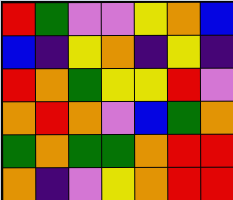[["red", "green", "violet", "violet", "yellow", "orange", "blue"], ["blue", "indigo", "yellow", "orange", "indigo", "yellow", "indigo"], ["red", "orange", "green", "yellow", "yellow", "red", "violet"], ["orange", "red", "orange", "violet", "blue", "green", "orange"], ["green", "orange", "green", "green", "orange", "red", "red"], ["orange", "indigo", "violet", "yellow", "orange", "red", "red"]]